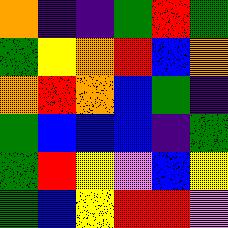[["orange", "indigo", "indigo", "green", "red", "green"], ["green", "yellow", "orange", "red", "blue", "orange"], ["orange", "red", "orange", "blue", "green", "indigo"], ["green", "blue", "blue", "blue", "indigo", "green"], ["green", "red", "yellow", "violet", "blue", "yellow"], ["green", "blue", "yellow", "red", "red", "violet"]]